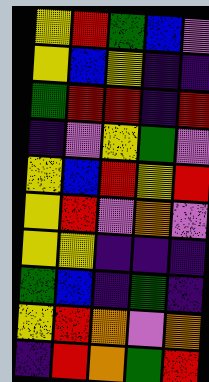[["yellow", "red", "green", "blue", "violet"], ["yellow", "blue", "yellow", "indigo", "indigo"], ["green", "red", "red", "indigo", "red"], ["indigo", "violet", "yellow", "green", "violet"], ["yellow", "blue", "red", "yellow", "red"], ["yellow", "red", "violet", "orange", "violet"], ["yellow", "yellow", "indigo", "indigo", "indigo"], ["green", "blue", "indigo", "green", "indigo"], ["yellow", "red", "orange", "violet", "orange"], ["indigo", "red", "orange", "green", "red"]]